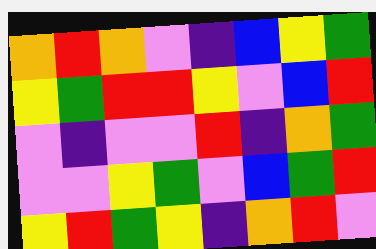[["orange", "red", "orange", "violet", "indigo", "blue", "yellow", "green"], ["yellow", "green", "red", "red", "yellow", "violet", "blue", "red"], ["violet", "indigo", "violet", "violet", "red", "indigo", "orange", "green"], ["violet", "violet", "yellow", "green", "violet", "blue", "green", "red"], ["yellow", "red", "green", "yellow", "indigo", "orange", "red", "violet"]]